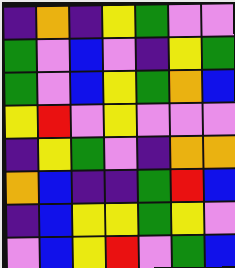[["indigo", "orange", "indigo", "yellow", "green", "violet", "violet"], ["green", "violet", "blue", "violet", "indigo", "yellow", "green"], ["green", "violet", "blue", "yellow", "green", "orange", "blue"], ["yellow", "red", "violet", "yellow", "violet", "violet", "violet"], ["indigo", "yellow", "green", "violet", "indigo", "orange", "orange"], ["orange", "blue", "indigo", "indigo", "green", "red", "blue"], ["indigo", "blue", "yellow", "yellow", "green", "yellow", "violet"], ["violet", "blue", "yellow", "red", "violet", "green", "blue"]]